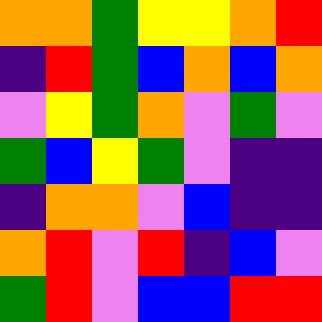[["orange", "orange", "green", "yellow", "yellow", "orange", "red"], ["indigo", "red", "green", "blue", "orange", "blue", "orange"], ["violet", "yellow", "green", "orange", "violet", "green", "violet"], ["green", "blue", "yellow", "green", "violet", "indigo", "indigo"], ["indigo", "orange", "orange", "violet", "blue", "indigo", "indigo"], ["orange", "red", "violet", "red", "indigo", "blue", "violet"], ["green", "red", "violet", "blue", "blue", "red", "red"]]